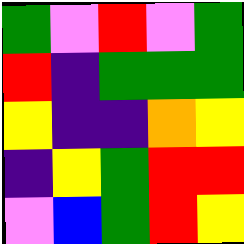[["green", "violet", "red", "violet", "green"], ["red", "indigo", "green", "green", "green"], ["yellow", "indigo", "indigo", "orange", "yellow"], ["indigo", "yellow", "green", "red", "red"], ["violet", "blue", "green", "red", "yellow"]]